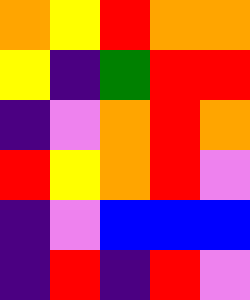[["orange", "yellow", "red", "orange", "orange"], ["yellow", "indigo", "green", "red", "red"], ["indigo", "violet", "orange", "red", "orange"], ["red", "yellow", "orange", "red", "violet"], ["indigo", "violet", "blue", "blue", "blue"], ["indigo", "red", "indigo", "red", "violet"]]